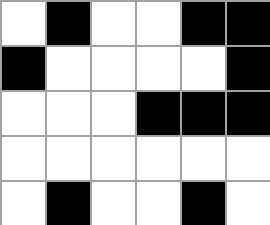[["white", "black", "white", "white", "black", "black"], ["black", "white", "white", "white", "white", "black"], ["white", "white", "white", "black", "black", "black"], ["white", "white", "white", "white", "white", "white"], ["white", "black", "white", "white", "black", "white"]]